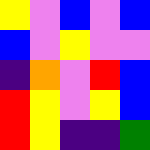[["yellow", "violet", "blue", "violet", "blue"], ["blue", "violet", "yellow", "violet", "violet"], ["indigo", "orange", "violet", "red", "blue"], ["red", "yellow", "violet", "yellow", "blue"], ["red", "yellow", "indigo", "indigo", "green"]]